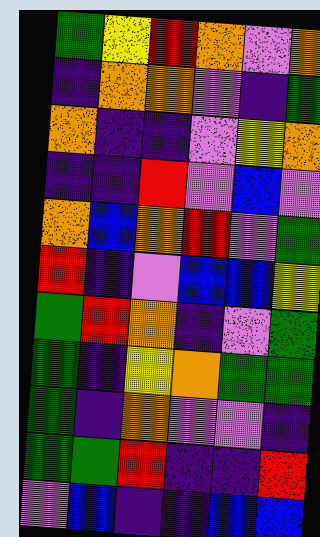[["green", "yellow", "red", "orange", "violet", "orange"], ["indigo", "orange", "orange", "violet", "indigo", "green"], ["orange", "indigo", "indigo", "violet", "yellow", "orange"], ["indigo", "indigo", "red", "violet", "blue", "violet"], ["orange", "blue", "orange", "red", "violet", "green"], ["red", "indigo", "violet", "blue", "blue", "yellow"], ["green", "red", "orange", "indigo", "violet", "green"], ["green", "indigo", "yellow", "orange", "green", "green"], ["green", "indigo", "orange", "violet", "violet", "indigo"], ["green", "green", "red", "indigo", "indigo", "red"], ["violet", "blue", "indigo", "indigo", "blue", "blue"]]